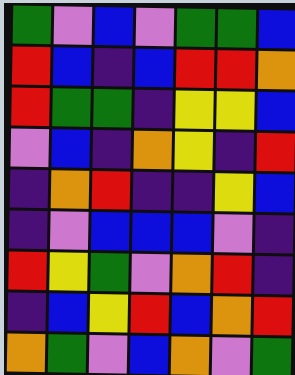[["green", "violet", "blue", "violet", "green", "green", "blue"], ["red", "blue", "indigo", "blue", "red", "red", "orange"], ["red", "green", "green", "indigo", "yellow", "yellow", "blue"], ["violet", "blue", "indigo", "orange", "yellow", "indigo", "red"], ["indigo", "orange", "red", "indigo", "indigo", "yellow", "blue"], ["indigo", "violet", "blue", "blue", "blue", "violet", "indigo"], ["red", "yellow", "green", "violet", "orange", "red", "indigo"], ["indigo", "blue", "yellow", "red", "blue", "orange", "red"], ["orange", "green", "violet", "blue", "orange", "violet", "green"]]